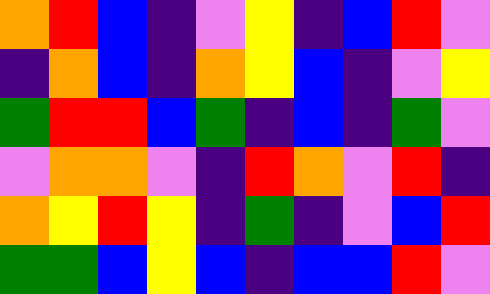[["orange", "red", "blue", "indigo", "violet", "yellow", "indigo", "blue", "red", "violet"], ["indigo", "orange", "blue", "indigo", "orange", "yellow", "blue", "indigo", "violet", "yellow"], ["green", "red", "red", "blue", "green", "indigo", "blue", "indigo", "green", "violet"], ["violet", "orange", "orange", "violet", "indigo", "red", "orange", "violet", "red", "indigo"], ["orange", "yellow", "red", "yellow", "indigo", "green", "indigo", "violet", "blue", "red"], ["green", "green", "blue", "yellow", "blue", "indigo", "blue", "blue", "red", "violet"]]